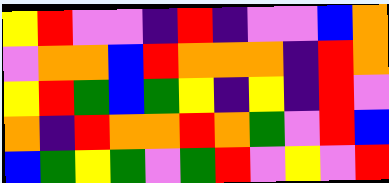[["yellow", "red", "violet", "violet", "indigo", "red", "indigo", "violet", "violet", "blue", "orange"], ["violet", "orange", "orange", "blue", "red", "orange", "orange", "orange", "indigo", "red", "orange"], ["yellow", "red", "green", "blue", "green", "yellow", "indigo", "yellow", "indigo", "red", "violet"], ["orange", "indigo", "red", "orange", "orange", "red", "orange", "green", "violet", "red", "blue"], ["blue", "green", "yellow", "green", "violet", "green", "red", "violet", "yellow", "violet", "red"]]